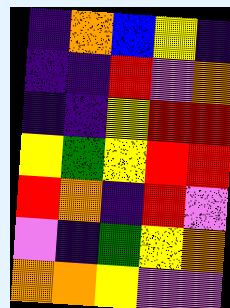[["indigo", "orange", "blue", "yellow", "indigo"], ["indigo", "indigo", "red", "violet", "orange"], ["indigo", "indigo", "yellow", "red", "red"], ["yellow", "green", "yellow", "red", "red"], ["red", "orange", "indigo", "red", "violet"], ["violet", "indigo", "green", "yellow", "orange"], ["orange", "orange", "yellow", "violet", "violet"]]